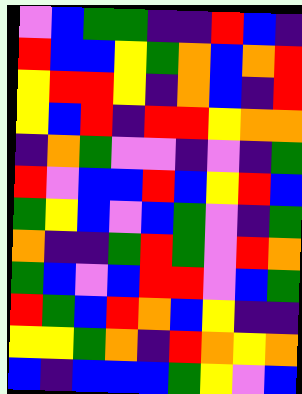[["violet", "blue", "green", "green", "indigo", "indigo", "red", "blue", "indigo"], ["red", "blue", "blue", "yellow", "green", "orange", "blue", "orange", "red"], ["yellow", "red", "red", "yellow", "indigo", "orange", "blue", "indigo", "red"], ["yellow", "blue", "red", "indigo", "red", "red", "yellow", "orange", "orange"], ["indigo", "orange", "green", "violet", "violet", "indigo", "violet", "indigo", "green"], ["red", "violet", "blue", "blue", "red", "blue", "yellow", "red", "blue"], ["green", "yellow", "blue", "violet", "blue", "green", "violet", "indigo", "green"], ["orange", "indigo", "indigo", "green", "red", "green", "violet", "red", "orange"], ["green", "blue", "violet", "blue", "red", "red", "violet", "blue", "green"], ["red", "green", "blue", "red", "orange", "blue", "yellow", "indigo", "indigo"], ["yellow", "yellow", "green", "orange", "indigo", "red", "orange", "yellow", "orange"], ["blue", "indigo", "blue", "blue", "blue", "green", "yellow", "violet", "blue"]]